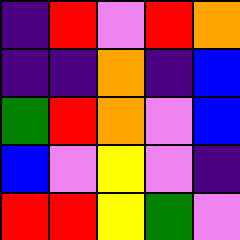[["indigo", "red", "violet", "red", "orange"], ["indigo", "indigo", "orange", "indigo", "blue"], ["green", "red", "orange", "violet", "blue"], ["blue", "violet", "yellow", "violet", "indigo"], ["red", "red", "yellow", "green", "violet"]]